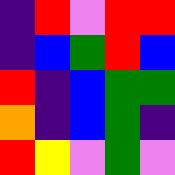[["indigo", "red", "violet", "red", "red"], ["indigo", "blue", "green", "red", "blue"], ["red", "indigo", "blue", "green", "green"], ["orange", "indigo", "blue", "green", "indigo"], ["red", "yellow", "violet", "green", "violet"]]